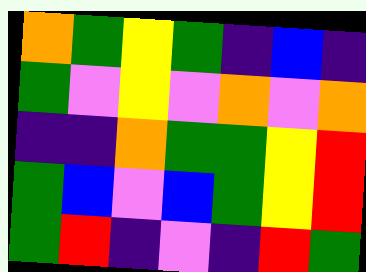[["orange", "green", "yellow", "green", "indigo", "blue", "indigo"], ["green", "violet", "yellow", "violet", "orange", "violet", "orange"], ["indigo", "indigo", "orange", "green", "green", "yellow", "red"], ["green", "blue", "violet", "blue", "green", "yellow", "red"], ["green", "red", "indigo", "violet", "indigo", "red", "green"]]